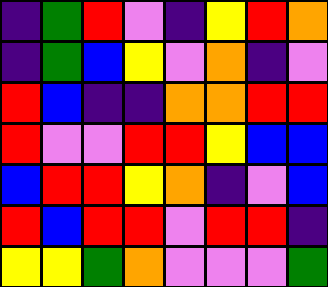[["indigo", "green", "red", "violet", "indigo", "yellow", "red", "orange"], ["indigo", "green", "blue", "yellow", "violet", "orange", "indigo", "violet"], ["red", "blue", "indigo", "indigo", "orange", "orange", "red", "red"], ["red", "violet", "violet", "red", "red", "yellow", "blue", "blue"], ["blue", "red", "red", "yellow", "orange", "indigo", "violet", "blue"], ["red", "blue", "red", "red", "violet", "red", "red", "indigo"], ["yellow", "yellow", "green", "orange", "violet", "violet", "violet", "green"]]